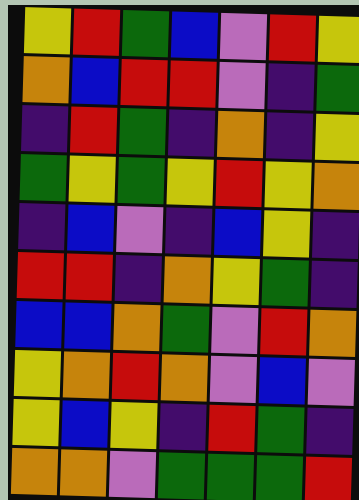[["yellow", "red", "green", "blue", "violet", "red", "yellow"], ["orange", "blue", "red", "red", "violet", "indigo", "green"], ["indigo", "red", "green", "indigo", "orange", "indigo", "yellow"], ["green", "yellow", "green", "yellow", "red", "yellow", "orange"], ["indigo", "blue", "violet", "indigo", "blue", "yellow", "indigo"], ["red", "red", "indigo", "orange", "yellow", "green", "indigo"], ["blue", "blue", "orange", "green", "violet", "red", "orange"], ["yellow", "orange", "red", "orange", "violet", "blue", "violet"], ["yellow", "blue", "yellow", "indigo", "red", "green", "indigo"], ["orange", "orange", "violet", "green", "green", "green", "red"]]